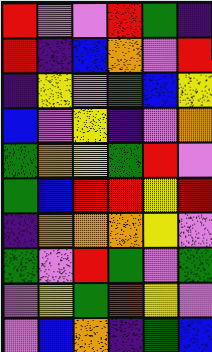[["red", "violet", "violet", "red", "green", "indigo"], ["red", "indigo", "blue", "orange", "violet", "red"], ["indigo", "yellow", "violet", "green", "blue", "yellow"], ["blue", "violet", "yellow", "indigo", "violet", "orange"], ["green", "orange", "yellow", "green", "red", "violet"], ["green", "blue", "red", "red", "yellow", "red"], ["indigo", "orange", "orange", "orange", "yellow", "violet"], ["green", "violet", "red", "green", "violet", "green"], ["violet", "yellow", "green", "red", "yellow", "violet"], ["violet", "blue", "orange", "indigo", "green", "blue"]]